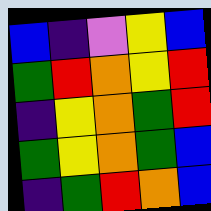[["blue", "indigo", "violet", "yellow", "blue"], ["green", "red", "orange", "yellow", "red"], ["indigo", "yellow", "orange", "green", "red"], ["green", "yellow", "orange", "green", "blue"], ["indigo", "green", "red", "orange", "blue"]]